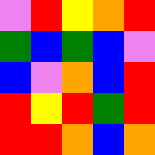[["violet", "red", "yellow", "orange", "red"], ["green", "blue", "green", "blue", "violet"], ["blue", "violet", "orange", "blue", "red"], ["red", "yellow", "red", "green", "red"], ["red", "red", "orange", "blue", "orange"]]